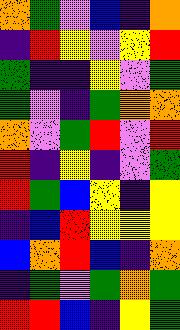[["orange", "green", "violet", "blue", "indigo", "orange"], ["indigo", "red", "yellow", "violet", "yellow", "red"], ["green", "indigo", "indigo", "yellow", "violet", "green"], ["green", "violet", "indigo", "green", "orange", "orange"], ["orange", "violet", "green", "red", "violet", "red"], ["red", "indigo", "yellow", "indigo", "violet", "green"], ["red", "green", "blue", "yellow", "indigo", "yellow"], ["indigo", "blue", "red", "yellow", "yellow", "yellow"], ["blue", "orange", "red", "blue", "indigo", "orange"], ["indigo", "green", "violet", "green", "orange", "green"], ["red", "red", "blue", "indigo", "yellow", "green"]]